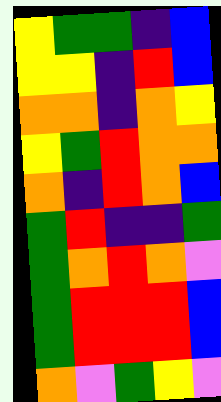[["yellow", "green", "green", "indigo", "blue"], ["yellow", "yellow", "indigo", "red", "blue"], ["orange", "orange", "indigo", "orange", "yellow"], ["yellow", "green", "red", "orange", "orange"], ["orange", "indigo", "red", "orange", "blue"], ["green", "red", "indigo", "indigo", "green"], ["green", "orange", "red", "orange", "violet"], ["green", "red", "red", "red", "blue"], ["green", "red", "red", "red", "blue"], ["orange", "violet", "green", "yellow", "violet"]]